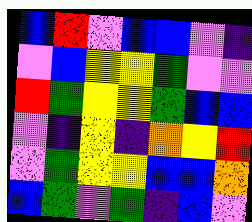[["blue", "red", "violet", "blue", "blue", "violet", "indigo"], ["violet", "blue", "yellow", "yellow", "green", "violet", "violet"], ["red", "green", "yellow", "yellow", "green", "blue", "blue"], ["violet", "indigo", "yellow", "indigo", "orange", "yellow", "red"], ["violet", "green", "yellow", "yellow", "blue", "blue", "orange"], ["blue", "green", "violet", "green", "indigo", "blue", "violet"]]